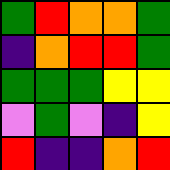[["green", "red", "orange", "orange", "green"], ["indigo", "orange", "red", "red", "green"], ["green", "green", "green", "yellow", "yellow"], ["violet", "green", "violet", "indigo", "yellow"], ["red", "indigo", "indigo", "orange", "red"]]